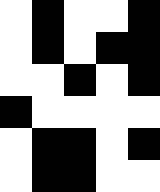[["white", "black", "white", "white", "black"], ["white", "black", "white", "black", "black"], ["white", "white", "black", "white", "black"], ["black", "white", "white", "white", "white"], ["white", "black", "black", "white", "black"], ["white", "black", "black", "white", "white"]]